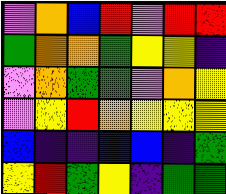[["violet", "orange", "blue", "red", "violet", "red", "red"], ["green", "orange", "orange", "green", "yellow", "yellow", "indigo"], ["violet", "orange", "green", "green", "violet", "orange", "yellow"], ["violet", "yellow", "red", "orange", "yellow", "yellow", "yellow"], ["blue", "indigo", "indigo", "blue", "blue", "indigo", "green"], ["yellow", "red", "green", "yellow", "indigo", "green", "green"]]